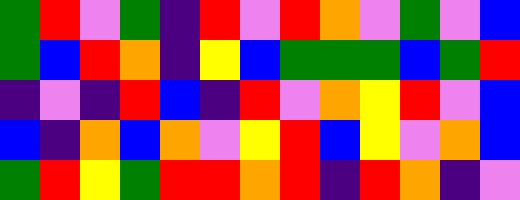[["green", "red", "violet", "green", "indigo", "red", "violet", "red", "orange", "violet", "green", "violet", "blue"], ["green", "blue", "red", "orange", "indigo", "yellow", "blue", "green", "green", "green", "blue", "green", "red"], ["indigo", "violet", "indigo", "red", "blue", "indigo", "red", "violet", "orange", "yellow", "red", "violet", "blue"], ["blue", "indigo", "orange", "blue", "orange", "violet", "yellow", "red", "blue", "yellow", "violet", "orange", "blue"], ["green", "red", "yellow", "green", "red", "red", "orange", "red", "indigo", "red", "orange", "indigo", "violet"]]